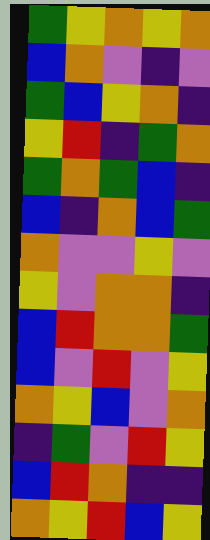[["green", "yellow", "orange", "yellow", "orange"], ["blue", "orange", "violet", "indigo", "violet"], ["green", "blue", "yellow", "orange", "indigo"], ["yellow", "red", "indigo", "green", "orange"], ["green", "orange", "green", "blue", "indigo"], ["blue", "indigo", "orange", "blue", "green"], ["orange", "violet", "violet", "yellow", "violet"], ["yellow", "violet", "orange", "orange", "indigo"], ["blue", "red", "orange", "orange", "green"], ["blue", "violet", "red", "violet", "yellow"], ["orange", "yellow", "blue", "violet", "orange"], ["indigo", "green", "violet", "red", "yellow"], ["blue", "red", "orange", "indigo", "indigo"], ["orange", "yellow", "red", "blue", "yellow"]]